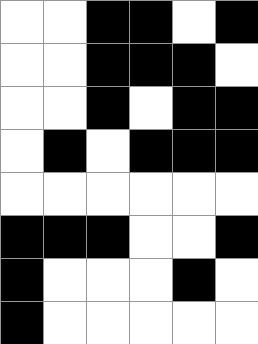[["white", "white", "black", "black", "white", "black"], ["white", "white", "black", "black", "black", "white"], ["white", "white", "black", "white", "black", "black"], ["white", "black", "white", "black", "black", "black"], ["white", "white", "white", "white", "white", "white"], ["black", "black", "black", "white", "white", "black"], ["black", "white", "white", "white", "black", "white"], ["black", "white", "white", "white", "white", "white"]]